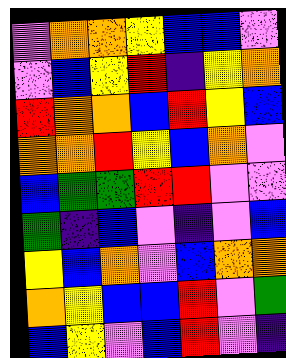[["violet", "orange", "orange", "yellow", "blue", "blue", "violet"], ["violet", "blue", "yellow", "red", "indigo", "yellow", "orange"], ["red", "orange", "orange", "blue", "red", "yellow", "blue"], ["orange", "orange", "red", "yellow", "blue", "orange", "violet"], ["blue", "green", "green", "red", "red", "violet", "violet"], ["green", "indigo", "blue", "violet", "indigo", "violet", "blue"], ["yellow", "blue", "orange", "violet", "blue", "orange", "orange"], ["orange", "yellow", "blue", "blue", "red", "violet", "green"], ["blue", "yellow", "violet", "blue", "red", "violet", "indigo"]]